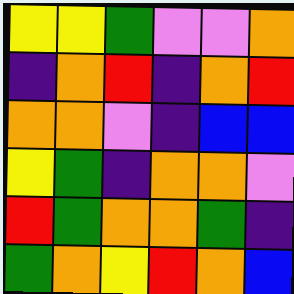[["yellow", "yellow", "green", "violet", "violet", "orange"], ["indigo", "orange", "red", "indigo", "orange", "red"], ["orange", "orange", "violet", "indigo", "blue", "blue"], ["yellow", "green", "indigo", "orange", "orange", "violet"], ["red", "green", "orange", "orange", "green", "indigo"], ["green", "orange", "yellow", "red", "orange", "blue"]]